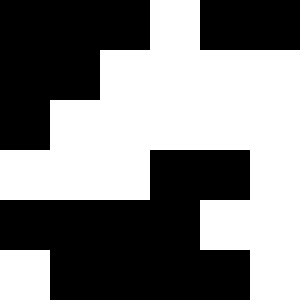[["black", "black", "black", "white", "black", "black"], ["black", "black", "white", "white", "white", "white"], ["black", "white", "white", "white", "white", "white"], ["white", "white", "white", "black", "black", "white"], ["black", "black", "black", "black", "white", "white"], ["white", "black", "black", "black", "black", "white"]]